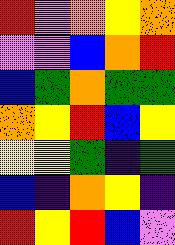[["red", "violet", "orange", "yellow", "orange"], ["violet", "violet", "blue", "orange", "red"], ["blue", "green", "orange", "green", "green"], ["orange", "yellow", "red", "blue", "yellow"], ["yellow", "yellow", "green", "indigo", "green"], ["blue", "indigo", "orange", "yellow", "indigo"], ["red", "yellow", "red", "blue", "violet"]]